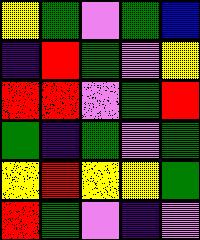[["yellow", "green", "violet", "green", "blue"], ["indigo", "red", "green", "violet", "yellow"], ["red", "red", "violet", "green", "red"], ["green", "indigo", "green", "violet", "green"], ["yellow", "red", "yellow", "yellow", "green"], ["red", "green", "violet", "indigo", "violet"]]